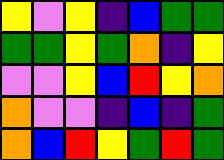[["yellow", "violet", "yellow", "indigo", "blue", "green", "green"], ["green", "green", "yellow", "green", "orange", "indigo", "yellow"], ["violet", "violet", "yellow", "blue", "red", "yellow", "orange"], ["orange", "violet", "violet", "indigo", "blue", "indigo", "green"], ["orange", "blue", "red", "yellow", "green", "red", "green"]]